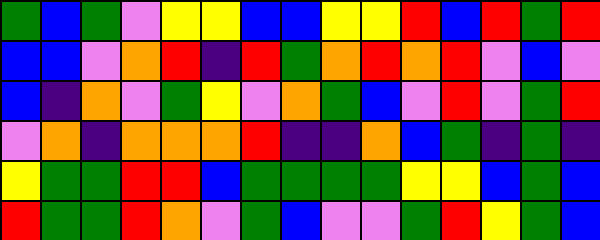[["green", "blue", "green", "violet", "yellow", "yellow", "blue", "blue", "yellow", "yellow", "red", "blue", "red", "green", "red"], ["blue", "blue", "violet", "orange", "red", "indigo", "red", "green", "orange", "red", "orange", "red", "violet", "blue", "violet"], ["blue", "indigo", "orange", "violet", "green", "yellow", "violet", "orange", "green", "blue", "violet", "red", "violet", "green", "red"], ["violet", "orange", "indigo", "orange", "orange", "orange", "red", "indigo", "indigo", "orange", "blue", "green", "indigo", "green", "indigo"], ["yellow", "green", "green", "red", "red", "blue", "green", "green", "green", "green", "yellow", "yellow", "blue", "green", "blue"], ["red", "green", "green", "red", "orange", "violet", "green", "blue", "violet", "violet", "green", "red", "yellow", "green", "blue"]]